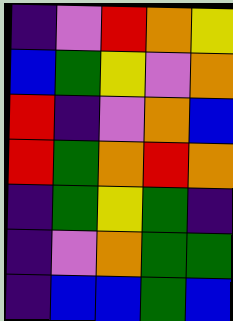[["indigo", "violet", "red", "orange", "yellow"], ["blue", "green", "yellow", "violet", "orange"], ["red", "indigo", "violet", "orange", "blue"], ["red", "green", "orange", "red", "orange"], ["indigo", "green", "yellow", "green", "indigo"], ["indigo", "violet", "orange", "green", "green"], ["indigo", "blue", "blue", "green", "blue"]]